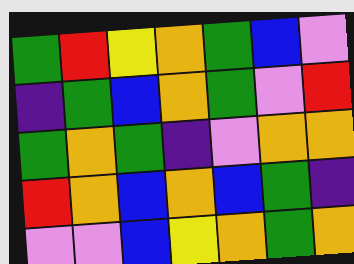[["green", "red", "yellow", "orange", "green", "blue", "violet"], ["indigo", "green", "blue", "orange", "green", "violet", "red"], ["green", "orange", "green", "indigo", "violet", "orange", "orange"], ["red", "orange", "blue", "orange", "blue", "green", "indigo"], ["violet", "violet", "blue", "yellow", "orange", "green", "orange"]]